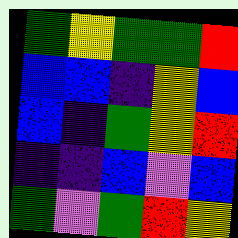[["green", "yellow", "green", "green", "red"], ["blue", "blue", "indigo", "yellow", "blue"], ["blue", "indigo", "green", "yellow", "red"], ["indigo", "indigo", "blue", "violet", "blue"], ["green", "violet", "green", "red", "yellow"]]